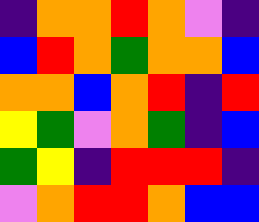[["indigo", "orange", "orange", "red", "orange", "violet", "indigo"], ["blue", "red", "orange", "green", "orange", "orange", "blue"], ["orange", "orange", "blue", "orange", "red", "indigo", "red"], ["yellow", "green", "violet", "orange", "green", "indigo", "blue"], ["green", "yellow", "indigo", "red", "red", "red", "indigo"], ["violet", "orange", "red", "red", "orange", "blue", "blue"]]